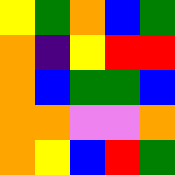[["yellow", "green", "orange", "blue", "green"], ["orange", "indigo", "yellow", "red", "red"], ["orange", "blue", "green", "green", "blue"], ["orange", "orange", "violet", "violet", "orange"], ["orange", "yellow", "blue", "red", "green"]]